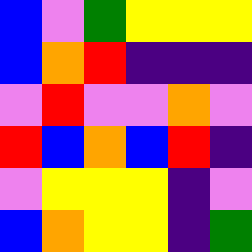[["blue", "violet", "green", "yellow", "yellow", "yellow"], ["blue", "orange", "red", "indigo", "indigo", "indigo"], ["violet", "red", "violet", "violet", "orange", "violet"], ["red", "blue", "orange", "blue", "red", "indigo"], ["violet", "yellow", "yellow", "yellow", "indigo", "violet"], ["blue", "orange", "yellow", "yellow", "indigo", "green"]]